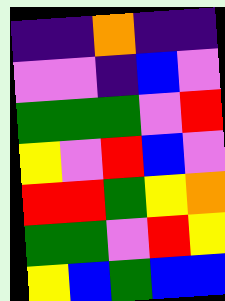[["indigo", "indigo", "orange", "indigo", "indigo"], ["violet", "violet", "indigo", "blue", "violet"], ["green", "green", "green", "violet", "red"], ["yellow", "violet", "red", "blue", "violet"], ["red", "red", "green", "yellow", "orange"], ["green", "green", "violet", "red", "yellow"], ["yellow", "blue", "green", "blue", "blue"]]